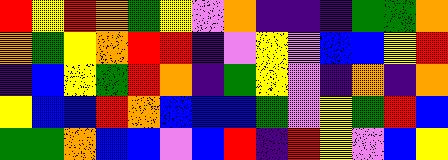[["red", "yellow", "red", "orange", "green", "yellow", "violet", "orange", "indigo", "indigo", "indigo", "green", "green", "orange"], ["orange", "green", "yellow", "orange", "red", "red", "indigo", "violet", "yellow", "violet", "blue", "blue", "yellow", "red"], ["indigo", "blue", "yellow", "green", "red", "orange", "indigo", "green", "yellow", "violet", "indigo", "orange", "indigo", "orange"], ["yellow", "blue", "blue", "red", "orange", "blue", "blue", "blue", "green", "violet", "yellow", "green", "red", "blue"], ["green", "green", "orange", "blue", "blue", "violet", "blue", "red", "indigo", "red", "yellow", "violet", "blue", "yellow"]]